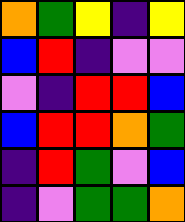[["orange", "green", "yellow", "indigo", "yellow"], ["blue", "red", "indigo", "violet", "violet"], ["violet", "indigo", "red", "red", "blue"], ["blue", "red", "red", "orange", "green"], ["indigo", "red", "green", "violet", "blue"], ["indigo", "violet", "green", "green", "orange"]]